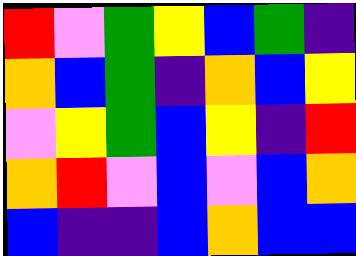[["red", "violet", "green", "yellow", "blue", "green", "indigo"], ["orange", "blue", "green", "indigo", "orange", "blue", "yellow"], ["violet", "yellow", "green", "blue", "yellow", "indigo", "red"], ["orange", "red", "violet", "blue", "violet", "blue", "orange"], ["blue", "indigo", "indigo", "blue", "orange", "blue", "blue"]]